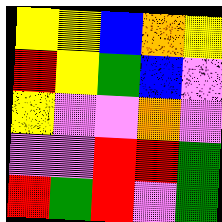[["yellow", "yellow", "blue", "orange", "yellow"], ["red", "yellow", "green", "blue", "violet"], ["yellow", "violet", "violet", "orange", "violet"], ["violet", "violet", "red", "red", "green"], ["red", "green", "red", "violet", "green"]]